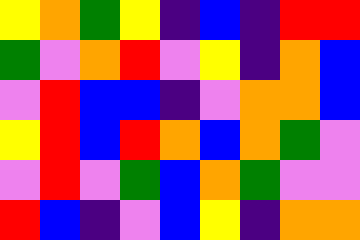[["yellow", "orange", "green", "yellow", "indigo", "blue", "indigo", "red", "red"], ["green", "violet", "orange", "red", "violet", "yellow", "indigo", "orange", "blue"], ["violet", "red", "blue", "blue", "indigo", "violet", "orange", "orange", "blue"], ["yellow", "red", "blue", "red", "orange", "blue", "orange", "green", "violet"], ["violet", "red", "violet", "green", "blue", "orange", "green", "violet", "violet"], ["red", "blue", "indigo", "violet", "blue", "yellow", "indigo", "orange", "orange"]]